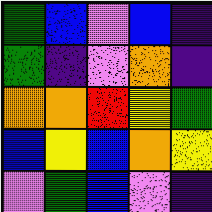[["green", "blue", "violet", "blue", "indigo"], ["green", "indigo", "violet", "orange", "indigo"], ["orange", "orange", "red", "yellow", "green"], ["blue", "yellow", "blue", "orange", "yellow"], ["violet", "green", "blue", "violet", "indigo"]]